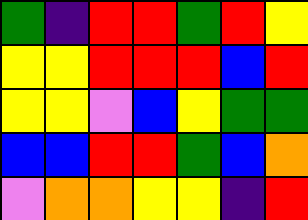[["green", "indigo", "red", "red", "green", "red", "yellow"], ["yellow", "yellow", "red", "red", "red", "blue", "red"], ["yellow", "yellow", "violet", "blue", "yellow", "green", "green"], ["blue", "blue", "red", "red", "green", "blue", "orange"], ["violet", "orange", "orange", "yellow", "yellow", "indigo", "red"]]